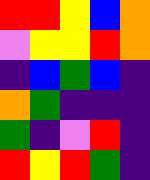[["red", "red", "yellow", "blue", "orange"], ["violet", "yellow", "yellow", "red", "orange"], ["indigo", "blue", "green", "blue", "indigo"], ["orange", "green", "indigo", "indigo", "indigo"], ["green", "indigo", "violet", "red", "indigo"], ["red", "yellow", "red", "green", "indigo"]]